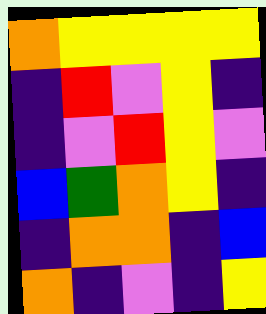[["orange", "yellow", "yellow", "yellow", "yellow"], ["indigo", "red", "violet", "yellow", "indigo"], ["indigo", "violet", "red", "yellow", "violet"], ["blue", "green", "orange", "yellow", "indigo"], ["indigo", "orange", "orange", "indigo", "blue"], ["orange", "indigo", "violet", "indigo", "yellow"]]